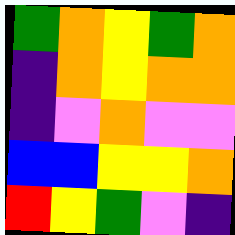[["green", "orange", "yellow", "green", "orange"], ["indigo", "orange", "yellow", "orange", "orange"], ["indigo", "violet", "orange", "violet", "violet"], ["blue", "blue", "yellow", "yellow", "orange"], ["red", "yellow", "green", "violet", "indigo"]]